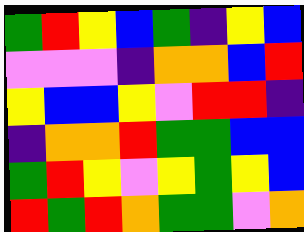[["green", "red", "yellow", "blue", "green", "indigo", "yellow", "blue"], ["violet", "violet", "violet", "indigo", "orange", "orange", "blue", "red"], ["yellow", "blue", "blue", "yellow", "violet", "red", "red", "indigo"], ["indigo", "orange", "orange", "red", "green", "green", "blue", "blue"], ["green", "red", "yellow", "violet", "yellow", "green", "yellow", "blue"], ["red", "green", "red", "orange", "green", "green", "violet", "orange"]]